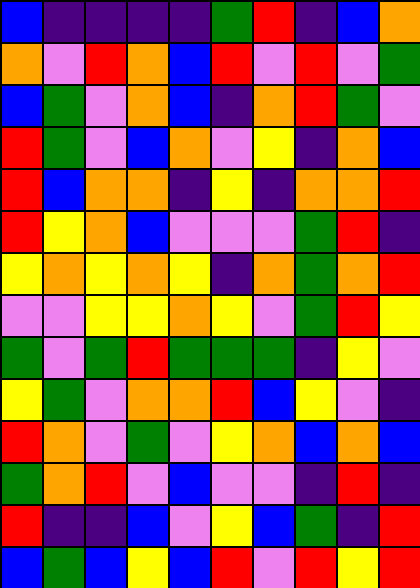[["blue", "indigo", "indigo", "indigo", "indigo", "green", "red", "indigo", "blue", "orange"], ["orange", "violet", "red", "orange", "blue", "red", "violet", "red", "violet", "green"], ["blue", "green", "violet", "orange", "blue", "indigo", "orange", "red", "green", "violet"], ["red", "green", "violet", "blue", "orange", "violet", "yellow", "indigo", "orange", "blue"], ["red", "blue", "orange", "orange", "indigo", "yellow", "indigo", "orange", "orange", "red"], ["red", "yellow", "orange", "blue", "violet", "violet", "violet", "green", "red", "indigo"], ["yellow", "orange", "yellow", "orange", "yellow", "indigo", "orange", "green", "orange", "red"], ["violet", "violet", "yellow", "yellow", "orange", "yellow", "violet", "green", "red", "yellow"], ["green", "violet", "green", "red", "green", "green", "green", "indigo", "yellow", "violet"], ["yellow", "green", "violet", "orange", "orange", "red", "blue", "yellow", "violet", "indigo"], ["red", "orange", "violet", "green", "violet", "yellow", "orange", "blue", "orange", "blue"], ["green", "orange", "red", "violet", "blue", "violet", "violet", "indigo", "red", "indigo"], ["red", "indigo", "indigo", "blue", "violet", "yellow", "blue", "green", "indigo", "red"], ["blue", "green", "blue", "yellow", "blue", "red", "violet", "red", "yellow", "red"]]